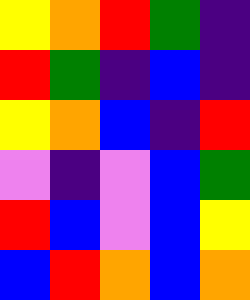[["yellow", "orange", "red", "green", "indigo"], ["red", "green", "indigo", "blue", "indigo"], ["yellow", "orange", "blue", "indigo", "red"], ["violet", "indigo", "violet", "blue", "green"], ["red", "blue", "violet", "blue", "yellow"], ["blue", "red", "orange", "blue", "orange"]]